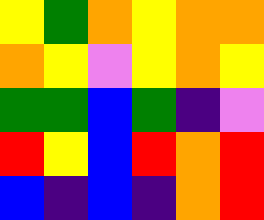[["yellow", "green", "orange", "yellow", "orange", "orange"], ["orange", "yellow", "violet", "yellow", "orange", "yellow"], ["green", "green", "blue", "green", "indigo", "violet"], ["red", "yellow", "blue", "red", "orange", "red"], ["blue", "indigo", "blue", "indigo", "orange", "red"]]